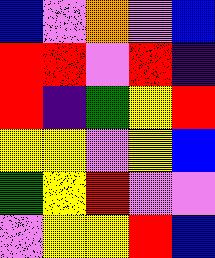[["blue", "violet", "orange", "violet", "blue"], ["red", "red", "violet", "red", "indigo"], ["red", "indigo", "green", "yellow", "red"], ["yellow", "yellow", "violet", "yellow", "blue"], ["green", "yellow", "red", "violet", "violet"], ["violet", "yellow", "yellow", "red", "blue"]]